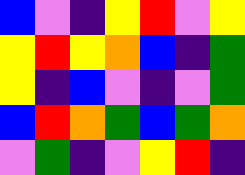[["blue", "violet", "indigo", "yellow", "red", "violet", "yellow"], ["yellow", "red", "yellow", "orange", "blue", "indigo", "green"], ["yellow", "indigo", "blue", "violet", "indigo", "violet", "green"], ["blue", "red", "orange", "green", "blue", "green", "orange"], ["violet", "green", "indigo", "violet", "yellow", "red", "indigo"]]